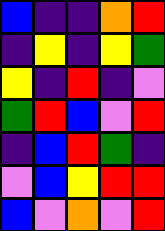[["blue", "indigo", "indigo", "orange", "red"], ["indigo", "yellow", "indigo", "yellow", "green"], ["yellow", "indigo", "red", "indigo", "violet"], ["green", "red", "blue", "violet", "red"], ["indigo", "blue", "red", "green", "indigo"], ["violet", "blue", "yellow", "red", "red"], ["blue", "violet", "orange", "violet", "red"]]